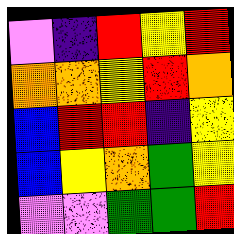[["violet", "indigo", "red", "yellow", "red"], ["orange", "orange", "yellow", "red", "orange"], ["blue", "red", "red", "indigo", "yellow"], ["blue", "yellow", "orange", "green", "yellow"], ["violet", "violet", "green", "green", "red"]]